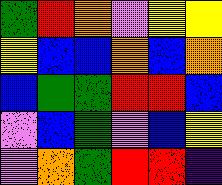[["green", "red", "orange", "violet", "yellow", "yellow"], ["yellow", "blue", "blue", "orange", "blue", "orange"], ["blue", "green", "green", "red", "red", "blue"], ["violet", "blue", "green", "violet", "blue", "yellow"], ["violet", "orange", "green", "red", "red", "indigo"]]